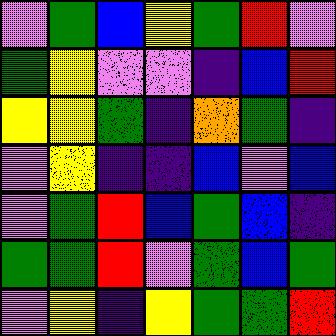[["violet", "green", "blue", "yellow", "green", "red", "violet"], ["green", "yellow", "violet", "violet", "indigo", "blue", "red"], ["yellow", "yellow", "green", "indigo", "orange", "green", "indigo"], ["violet", "yellow", "indigo", "indigo", "blue", "violet", "blue"], ["violet", "green", "red", "blue", "green", "blue", "indigo"], ["green", "green", "red", "violet", "green", "blue", "green"], ["violet", "yellow", "indigo", "yellow", "green", "green", "red"]]